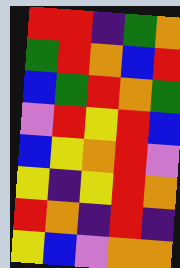[["red", "red", "indigo", "green", "orange"], ["green", "red", "orange", "blue", "red"], ["blue", "green", "red", "orange", "green"], ["violet", "red", "yellow", "red", "blue"], ["blue", "yellow", "orange", "red", "violet"], ["yellow", "indigo", "yellow", "red", "orange"], ["red", "orange", "indigo", "red", "indigo"], ["yellow", "blue", "violet", "orange", "orange"]]